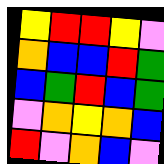[["yellow", "red", "red", "yellow", "violet"], ["orange", "blue", "blue", "red", "green"], ["blue", "green", "red", "blue", "green"], ["violet", "orange", "yellow", "orange", "blue"], ["red", "violet", "orange", "blue", "violet"]]